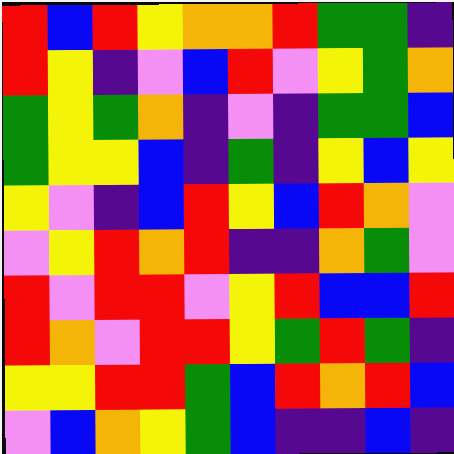[["red", "blue", "red", "yellow", "orange", "orange", "red", "green", "green", "indigo"], ["red", "yellow", "indigo", "violet", "blue", "red", "violet", "yellow", "green", "orange"], ["green", "yellow", "green", "orange", "indigo", "violet", "indigo", "green", "green", "blue"], ["green", "yellow", "yellow", "blue", "indigo", "green", "indigo", "yellow", "blue", "yellow"], ["yellow", "violet", "indigo", "blue", "red", "yellow", "blue", "red", "orange", "violet"], ["violet", "yellow", "red", "orange", "red", "indigo", "indigo", "orange", "green", "violet"], ["red", "violet", "red", "red", "violet", "yellow", "red", "blue", "blue", "red"], ["red", "orange", "violet", "red", "red", "yellow", "green", "red", "green", "indigo"], ["yellow", "yellow", "red", "red", "green", "blue", "red", "orange", "red", "blue"], ["violet", "blue", "orange", "yellow", "green", "blue", "indigo", "indigo", "blue", "indigo"]]